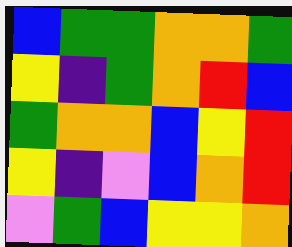[["blue", "green", "green", "orange", "orange", "green"], ["yellow", "indigo", "green", "orange", "red", "blue"], ["green", "orange", "orange", "blue", "yellow", "red"], ["yellow", "indigo", "violet", "blue", "orange", "red"], ["violet", "green", "blue", "yellow", "yellow", "orange"]]